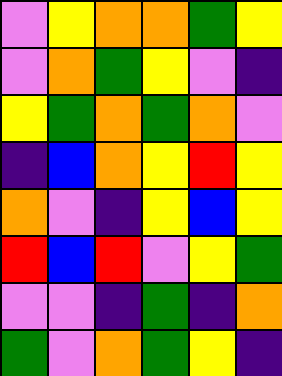[["violet", "yellow", "orange", "orange", "green", "yellow"], ["violet", "orange", "green", "yellow", "violet", "indigo"], ["yellow", "green", "orange", "green", "orange", "violet"], ["indigo", "blue", "orange", "yellow", "red", "yellow"], ["orange", "violet", "indigo", "yellow", "blue", "yellow"], ["red", "blue", "red", "violet", "yellow", "green"], ["violet", "violet", "indigo", "green", "indigo", "orange"], ["green", "violet", "orange", "green", "yellow", "indigo"]]